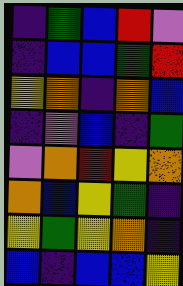[["indigo", "green", "blue", "red", "violet"], ["indigo", "blue", "blue", "green", "red"], ["yellow", "orange", "indigo", "orange", "blue"], ["indigo", "violet", "blue", "indigo", "green"], ["violet", "orange", "red", "yellow", "orange"], ["orange", "blue", "yellow", "green", "indigo"], ["yellow", "green", "yellow", "orange", "indigo"], ["blue", "indigo", "blue", "blue", "yellow"]]